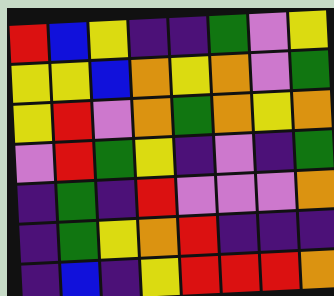[["red", "blue", "yellow", "indigo", "indigo", "green", "violet", "yellow"], ["yellow", "yellow", "blue", "orange", "yellow", "orange", "violet", "green"], ["yellow", "red", "violet", "orange", "green", "orange", "yellow", "orange"], ["violet", "red", "green", "yellow", "indigo", "violet", "indigo", "green"], ["indigo", "green", "indigo", "red", "violet", "violet", "violet", "orange"], ["indigo", "green", "yellow", "orange", "red", "indigo", "indigo", "indigo"], ["indigo", "blue", "indigo", "yellow", "red", "red", "red", "orange"]]